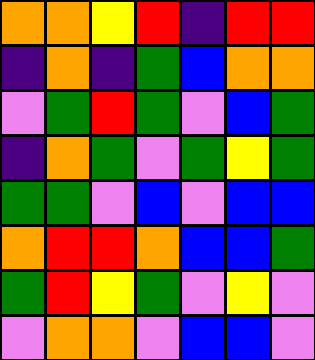[["orange", "orange", "yellow", "red", "indigo", "red", "red"], ["indigo", "orange", "indigo", "green", "blue", "orange", "orange"], ["violet", "green", "red", "green", "violet", "blue", "green"], ["indigo", "orange", "green", "violet", "green", "yellow", "green"], ["green", "green", "violet", "blue", "violet", "blue", "blue"], ["orange", "red", "red", "orange", "blue", "blue", "green"], ["green", "red", "yellow", "green", "violet", "yellow", "violet"], ["violet", "orange", "orange", "violet", "blue", "blue", "violet"]]